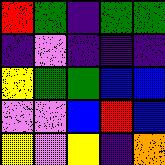[["red", "green", "indigo", "green", "green"], ["indigo", "violet", "indigo", "indigo", "indigo"], ["yellow", "green", "green", "blue", "blue"], ["violet", "violet", "blue", "red", "blue"], ["yellow", "violet", "yellow", "indigo", "orange"]]